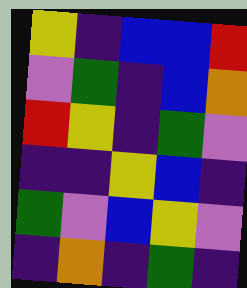[["yellow", "indigo", "blue", "blue", "red"], ["violet", "green", "indigo", "blue", "orange"], ["red", "yellow", "indigo", "green", "violet"], ["indigo", "indigo", "yellow", "blue", "indigo"], ["green", "violet", "blue", "yellow", "violet"], ["indigo", "orange", "indigo", "green", "indigo"]]